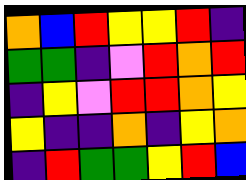[["orange", "blue", "red", "yellow", "yellow", "red", "indigo"], ["green", "green", "indigo", "violet", "red", "orange", "red"], ["indigo", "yellow", "violet", "red", "red", "orange", "yellow"], ["yellow", "indigo", "indigo", "orange", "indigo", "yellow", "orange"], ["indigo", "red", "green", "green", "yellow", "red", "blue"]]